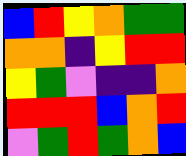[["blue", "red", "yellow", "orange", "green", "green"], ["orange", "orange", "indigo", "yellow", "red", "red"], ["yellow", "green", "violet", "indigo", "indigo", "orange"], ["red", "red", "red", "blue", "orange", "red"], ["violet", "green", "red", "green", "orange", "blue"]]